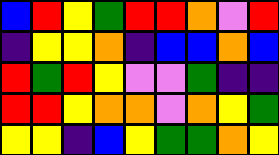[["blue", "red", "yellow", "green", "red", "red", "orange", "violet", "red"], ["indigo", "yellow", "yellow", "orange", "indigo", "blue", "blue", "orange", "blue"], ["red", "green", "red", "yellow", "violet", "violet", "green", "indigo", "indigo"], ["red", "red", "yellow", "orange", "orange", "violet", "orange", "yellow", "green"], ["yellow", "yellow", "indigo", "blue", "yellow", "green", "green", "orange", "yellow"]]